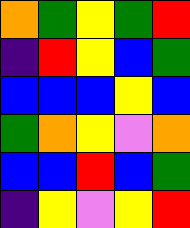[["orange", "green", "yellow", "green", "red"], ["indigo", "red", "yellow", "blue", "green"], ["blue", "blue", "blue", "yellow", "blue"], ["green", "orange", "yellow", "violet", "orange"], ["blue", "blue", "red", "blue", "green"], ["indigo", "yellow", "violet", "yellow", "red"]]